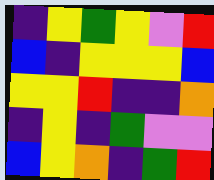[["indigo", "yellow", "green", "yellow", "violet", "red"], ["blue", "indigo", "yellow", "yellow", "yellow", "blue"], ["yellow", "yellow", "red", "indigo", "indigo", "orange"], ["indigo", "yellow", "indigo", "green", "violet", "violet"], ["blue", "yellow", "orange", "indigo", "green", "red"]]